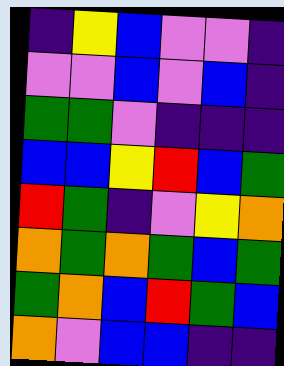[["indigo", "yellow", "blue", "violet", "violet", "indigo"], ["violet", "violet", "blue", "violet", "blue", "indigo"], ["green", "green", "violet", "indigo", "indigo", "indigo"], ["blue", "blue", "yellow", "red", "blue", "green"], ["red", "green", "indigo", "violet", "yellow", "orange"], ["orange", "green", "orange", "green", "blue", "green"], ["green", "orange", "blue", "red", "green", "blue"], ["orange", "violet", "blue", "blue", "indigo", "indigo"]]